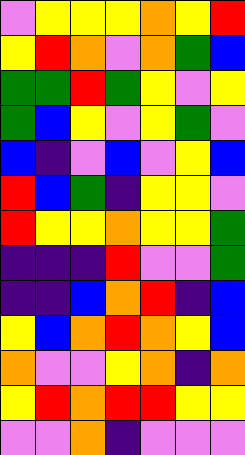[["violet", "yellow", "yellow", "yellow", "orange", "yellow", "red"], ["yellow", "red", "orange", "violet", "orange", "green", "blue"], ["green", "green", "red", "green", "yellow", "violet", "yellow"], ["green", "blue", "yellow", "violet", "yellow", "green", "violet"], ["blue", "indigo", "violet", "blue", "violet", "yellow", "blue"], ["red", "blue", "green", "indigo", "yellow", "yellow", "violet"], ["red", "yellow", "yellow", "orange", "yellow", "yellow", "green"], ["indigo", "indigo", "indigo", "red", "violet", "violet", "green"], ["indigo", "indigo", "blue", "orange", "red", "indigo", "blue"], ["yellow", "blue", "orange", "red", "orange", "yellow", "blue"], ["orange", "violet", "violet", "yellow", "orange", "indigo", "orange"], ["yellow", "red", "orange", "red", "red", "yellow", "yellow"], ["violet", "violet", "orange", "indigo", "violet", "violet", "violet"]]